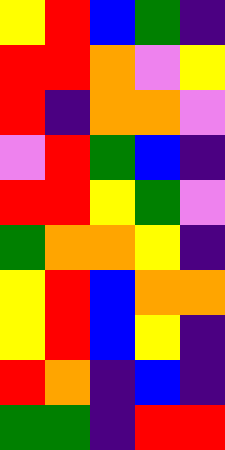[["yellow", "red", "blue", "green", "indigo"], ["red", "red", "orange", "violet", "yellow"], ["red", "indigo", "orange", "orange", "violet"], ["violet", "red", "green", "blue", "indigo"], ["red", "red", "yellow", "green", "violet"], ["green", "orange", "orange", "yellow", "indigo"], ["yellow", "red", "blue", "orange", "orange"], ["yellow", "red", "blue", "yellow", "indigo"], ["red", "orange", "indigo", "blue", "indigo"], ["green", "green", "indigo", "red", "red"]]